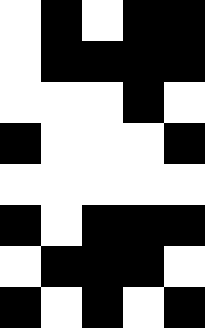[["white", "black", "white", "black", "black"], ["white", "black", "black", "black", "black"], ["white", "white", "white", "black", "white"], ["black", "white", "white", "white", "black"], ["white", "white", "white", "white", "white"], ["black", "white", "black", "black", "black"], ["white", "black", "black", "black", "white"], ["black", "white", "black", "white", "black"]]